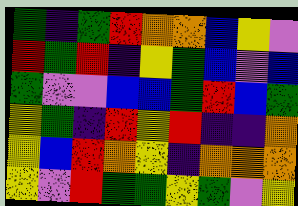[["green", "indigo", "green", "red", "orange", "orange", "blue", "yellow", "violet"], ["red", "green", "red", "indigo", "yellow", "green", "blue", "violet", "blue"], ["green", "violet", "violet", "blue", "blue", "green", "red", "blue", "green"], ["yellow", "green", "indigo", "red", "yellow", "red", "indigo", "indigo", "orange"], ["yellow", "blue", "red", "orange", "yellow", "indigo", "orange", "orange", "orange"], ["yellow", "violet", "red", "green", "green", "yellow", "green", "violet", "yellow"]]